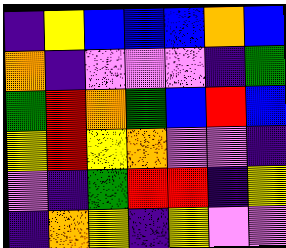[["indigo", "yellow", "blue", "blue", "blue", "orange", "blue"], ["orange", "indigo", "violet", "violet", "violet", "indigo", "green"], ["green", "red", "orange", "green", "blue", "red", "blue"], ["yellow", "red", "yellow", "orange", "violet", "violet", "indigo"], ["violet", "indigo", "green", "red", "red", "indigo", "yellow"], ["indigo", "orange", "yellow", "indigo", "yellow", "violet", "violet"]]